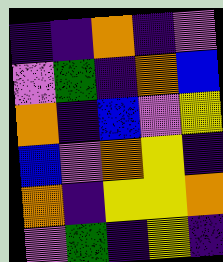[["indigo", "indigo", "orange", "indigo", "violet"], ["violet", "green", "indigo", "orange", "blue"], ["orange", "indigo", "blue", "violet", "yellow"], ["blue", "violet", "orange", "yellow", "indigo"], ["orange", "indigo", "yellow", "yellow", "orange"], ["violet", "green", "indigo", "yellow", "indigo"]]